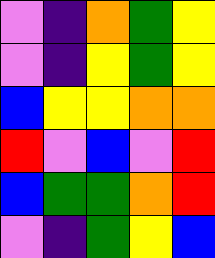[["violet", "indigo", "orange", "green", "yellow"], ["violet", "indigo", "yellow", "green", "yellow"], ["blue", "yellow", "yellow", "orange", "orange"], ["red", "violet", "blue", "violet", "red"], ["blue", "green", "green", "orange", "red"], ["violet", "indigo", "green", "yellow", "blue"]]